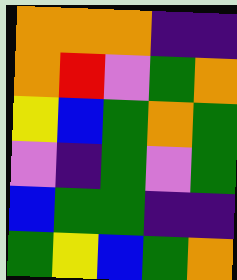[["orange", "orange", "orange", "indigo", "indigo"], ["orange", "red", "violet", "green", "orange"], ["yellow", "blue", "green", "orange", "green"], ["violet", "indigo", "green", "violet", "green"], ["blue", "green", "green", "indigo", "indigo"], ["green", "yellow", "blue", "green", "orange"]]